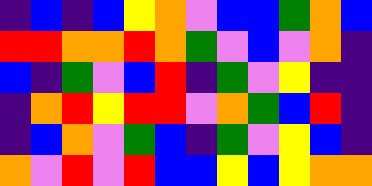[["indigo", "blue", "indigo", "blue", "yellow", "orange", "violet", "blue", "blue", "green", "orange", "blue"], ["red", "red", "orange", "orange", "red", "orange", "green", "violet", "blue", "violet", "orange", "indigo"], ["blue", "indigo", "green", "violet", "blue", "red", "indigo", "green", "violet", "yellow", "indigo", "indigo"], ["indigo", "orange", "red", "yellow", "red", "red", "violet", "orange", "green", "blue", "red", "indigo"], ["indigo", "blue", "orange", "violet", "green", "blue", "indigo", "green", "violet", "yellow", "blue", "indigo"], ["orange", "violet", "red", "violet", "red", "blue", "blue", "yellow", "blue", "yellow", "orange", "orange"]]